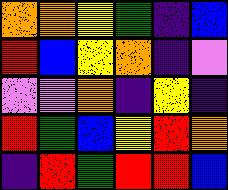[["orange", "orange", "yellow", "green", "indigo", "blue"], ["red", "blue", "yellow", "orange", "indigo", "violet"], ["violet", "violet", "orange", "indigo", "yellow", "indigo"], ["red", "green", "blue", "yellow", "red", "orange"], ["indigo", "red", "green", "red", "red", "blue"]]